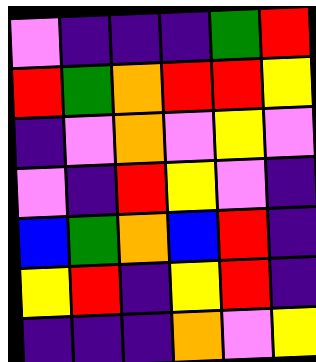[["violet", "indigo", "indigo", "indigo", "green", "red"], ["red", "green", "orange", "red", "red", "yellow"], ["indigo", "violet", "orange", "violet", "yellow", "violet"], ["violet", "indigo", "red", "yellow", "violet", "indigo"], ["blue", "green", "orange", "blue", "red", "indigo"], ["yellow", "red", "indigo", "yellow", "red", "indigo"], ["indigo", "indigo", "indigo", "orange", "violet", "yellow"]]